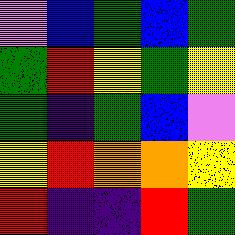[["violet", "blue", "green", "blue", "green"], ["green", "red", "yellow", "green", "yellow"], ["green", "indigo", "green", "blue", "violet"], ["yellow", "red", "orange", "orange", "yellow"], ["red", "indigo", "indigo", "red", "green"]]